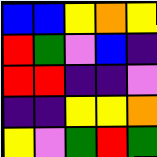[["blue", "blue", "yellow", "orange", "yellow"], ["red", "green", "violet", "blue", "indigo"], ["red", "red", "indigo", "indigo", "violet"], ["indigo", "indigo", "yellow", "yellow", "orange"], ["yellow", "violet", "green", "red", "green"]]